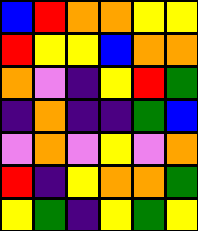[["blue", "red", "orange", "orange", "yellow", "yellow"], ["red", "yellow", "yellow", "blue", "orange", "orange"], ["orange", "violet", "indigo", "yellow", "red", "green"], ["indigo", "orange", "indigo", "indigo", "green", "blue"], ["violet", "orange", "violet", "yellow", "violet", "orange"], ["red", "indigo", "yellow", "orange", "orange", "green"], ["yellow", "green", "indigo", "yellow", "green", "yellow"]]